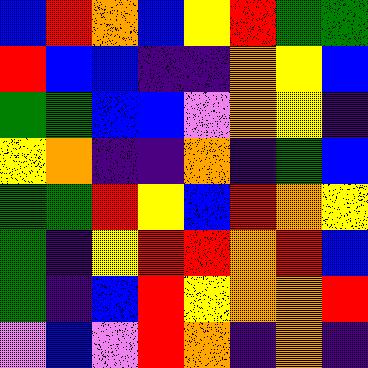[["blue", "red", "orange", "blue", "yellow", "red", "green", "green"], ["red", "blue", "blue", "indigo", "indigo", "orange", "yellow", "blue"], ["green", "green", "blue", "blue", "violet", "orange", "yellow", "indigo"], ["yellow", "orange", "indigo", "indigo", "orange", "indigo", "green", "blue"], ["green", "green", "red", "yellow", "blue", "red", "orange", "yellow"], ["green", "indigo", "yellow", "red", "red", "orange", "red", "blue"], ["green", "indigo", "blue", "red", "yellow", "orange", "orange", "red"], ["violet", "blue", "violet", "red", "orange", "indigo", "orange", "indigo"]]